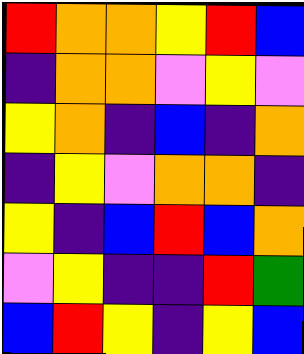[["red", "orange", "orange", "yellow", "red", "blue"], ["indigo", "orange", "orange", "violet", "yellow", "violet"], ["yellow", "orange", "indigo", "blue", "indigo", "orange"], ["indigo", "yellow", "violet", "orange", "orange", "indigo"], ["yellow", "indigo", "blue", "red", "blue", "orange"], ["violet", "yellow", "indigo", "indigo", "red", "green"], ["blue", "red", "yellow", "indigo", "yellow", "blue"]]